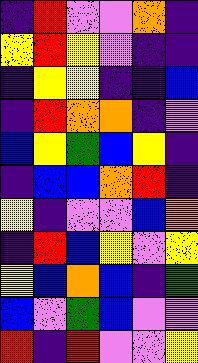[["indigo", "red", "violet", "violet", "orange", "indigo"], ["yellow", "red", "yellow", "violet", "indigo", "indigo"], ["indigo", "yellow", "yellow", "indigo", "indigo", "blue"], ["indigo", "red", "orange", "orange", "indigo", "violet"], ["blue", "yellow", "green", "blue", "yellow", "indigo"], ["indigo", "blue", "blue", "orange", "red", "indigo"], ["yellow", "indigo", "violet", "violet", "blue", "orange"], ["indigo", "red", "blue", "yellow", "violet", "yellow"], ["yellow", "blue", "orange", "blue", "indigo", "green"], ["blue", "violet", "green", "blue", "violet", "violet"], ["red", "indigo", "red", "violet", "violet", "yellow"]]